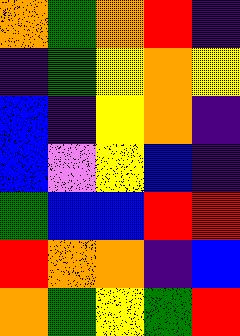[["orange", "green", "orange", "red", "indigo"], ["indigo", "green", "yellow", "orange", "yellow"], ["blue", "indigo", "yellow", "orange", "indigo"], ["blue", "violet", "yellow", "blue", "indigo"], ["green", "blue", "blue", "red", "red"], ["red", "orange", "orange", "indigo", "blue"], ["orange", "green", "yellow", "green", "red"]]